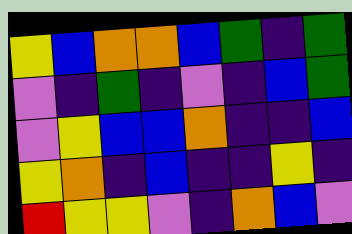[["yellow", "blue", "orange", "orange", "blue", "green", "indigo", "green"], ["violet", "indigo", "green", "indigo", "violet", "indigo", "blue", "green"], ["violet", "yellow", "blue", "blue", "orange", "indigo", "indigo", "blue"], ["yellow", "orange", "indigo", "blue", "indigo", "indigo", "yellow", "indigo"], ["red", "yellow", "yellow", "violet", "indigo", "orange", "blue", "violet"]]